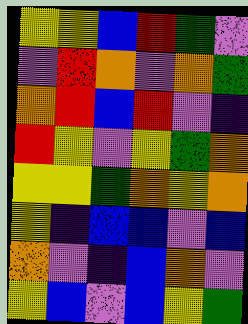[["yellow", "yellow", "blue", "red", "green", "violet"], ["violet", "red", "orange", "violet", "orange", "green"], ["orange", "red", "blue", "red", "violet", "indigo"], ["red", "yellow", "violet", "yellow", "green", "orange"], ["yellow", "yellow", "green", "orange", "yellow", "orange"], ["yellow", "indigo", "blue", "blue", "violet", "blue"], ["orange", "violet", "indigo", "blue", "orange", "violet"], ["yellow", "blue", "violet", "blue", "yellow", "green"]]